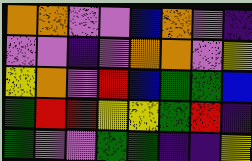[["orange", "orange", "violet", "violet", "blue", "orange", "violet", "indigo"], ["violet", "violet", "indigo", "violet", "orange", "orange", "violet", "yellow"], ["yellow", "orange", "violet", "red", "blue", "green", "green", "blue"], ["green", "red", "red", "yellow", "yellow", "green", "red", "indigo"], ["green", "violet", "violet", "green", "green", "indigo", "indigo", "yellow"]]